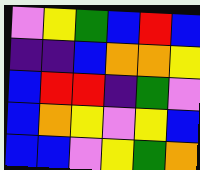[["violet", "yellow", "green", "blue", "red", "blue"], ["indigo", "indigo", "blue", "orange", "orange", "yellow"], ["blue", "red", "red", "indigo", "green", "violet"], ["blue", "orange", "yellow", "violet", "yellow", "blue"], ["blue", "blue", "violet", "yellow", "green", "orange"]]